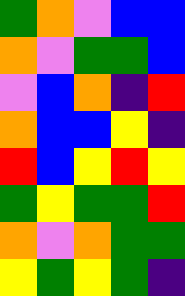[["green", "orange", "violet", "blue", "blue"], ["orange", "violet", "green", "green", "blue"], ["violet", "blue", "orange", "indigo", "red"], ["orange", "blue", "blue", "yellow", "indigo"], ["red", "blue", "yellow", "red", "yellow"], ["green", "yellow", "green", "green", "red"], ["orange", "violet", "orange", "green", "green"], ["yellow", "green", "yellow", "green", "indigo"]]